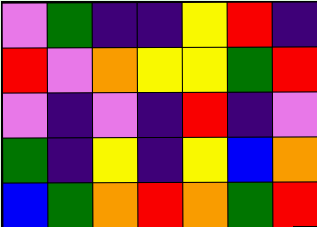[["violet", "green", "indigo", "indigo", "yellow", "red", "indigo"], ["red", "violet", "orange", "yellow", "yellow", "green", "red"], ["violet", "indigo", "violet", "indigo", "red", "indigo", "violet"], ["green", "indigo", "yellow", "indigo", "yellow", "blue", "orange"], ["blue", "green", "orange", "red", "orange", "green", "red"]]